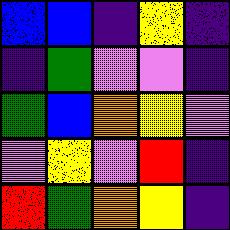[["blue", "blue", "indigo", "yellow", "indigo"], ["indigo", "green", "violet", "violet", "indigo"], ["green", "blue", "orange", "yellow", "violet"], ["violet", "yellow", "violet", "red", "indigo"], ["red", "green", "orange", "yellow", "indigo"]]